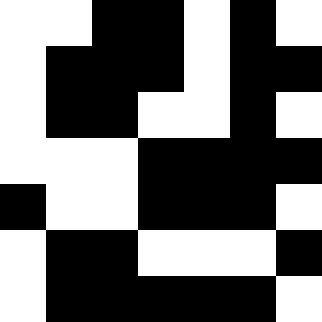[["white", "white", "black", "black", "white", "black", "white"], ["white", "black", "black", "black", "white", "black", "black"], ["white", "black", "black", "white", "white", "black", "white"], ["white", "white", "white", "black", "black", "black", "black"], ["black", "white", "white", "black", "black", "black", "white"], ["white", "black", "black", "white", "white", "white", "black"], ["white", "black", "black", "black", "black", "black", "white"]]